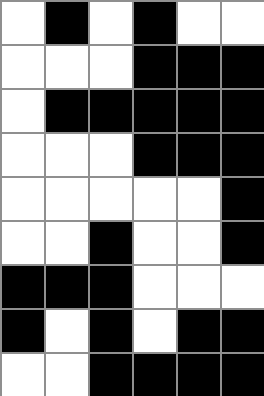[["white", "black", "white", "black", "white", "white"], ["white", "white", "white", "black", "black", "black"], ["white", "black", "black", "black", "black", "black"], ["white", "white", "white", "black", "black", "black"], ["white", "white", "white", "white", "white", "black"], ["white", "white", "black", "white", "white", "black"], ["black", "black", "black", "white", "white", "white"], ["black", "white", "black", "white", "black", "black"], ["white", "white", "black", "black", "black", "black"]]